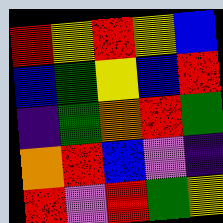[["red", "yellow", "red", "yellow", "blue"], ["blue", "green", "yellow", "blue", "red"], ["indigo", "green", "orange", "red", "green"], ["orange", "red", "blue", "violet", "indigo"], ["red", "violet", "red", "green", "yellow"]]